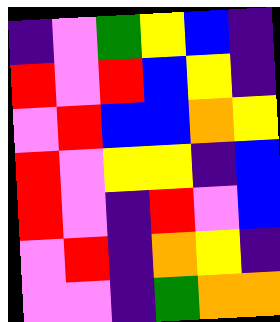[["indigo", "violet", "green", "yellow", "blue", "indigo"], ["red", "violet", "red", "blue", "yellow", "indigo"], ["violet", "red", "blue", "blue", "orange", "yellow"], ["red", "violet", "yellow", "yellow", "indigo", "blue"], ["red", "violet", "indigo", "red", "violet", "blue"], ["violet", "red", "indigo", "orange", "yellow", "indigo"], ["violet", "violet", "indigo", "green", "orange", "orange"]]